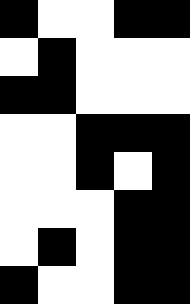[["black", "white", "white", "black", "black"], ["white", "black", "white", "white", "white"], ["black", "black", "white", "white", "white"], ["white", "white", "black", "black", "black"], ["white", "white", "black", "white", "black"], ["white", "white", "white", "black", "black"], ["white", "black", "white", "black", "black"], ["black", "white", "white", "black", "black"]]